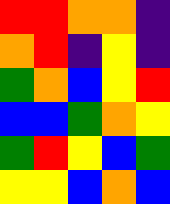[["red", "red", "orange", "orange", "indigo"], ["orange", "red", "indigo", "yellow", "indigo"], ["green", "orange", "blue", "yellow", "red"], ["blue", "blue", "green", "orange", "yellow"], ["green", "red", "yellow", "blue", "green"], ["yellow", "yellow", "blue", "orange", "blue"]]